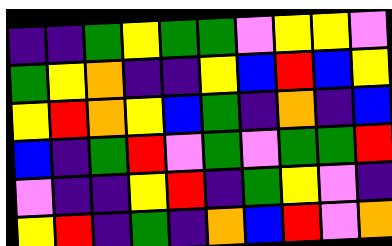[["indigo", "indigo", "green", "yellow", "green", "green", "violet", "yellow", "yellow", "violet"], ["green", "yellow", "orange", "indigo", "indigo", "yellow", "blue", "red", "blue", "yellow"], ["yellow", "red", "orange", "yellow", "blue", "green", "indigo", "orange", "indigo", "blue"], ["blue", "indigo", "green", "red", "violet", "green", "violet", "green", "green", "red"], ["violet", "indigo", "indigo", "yellow", "red", "indigo", "green", "yellow", "violet", "indigo"], ["yellow", "red", "indigo", "green", "indigo", "orange", "blue", "red", "violet", "orange"]]